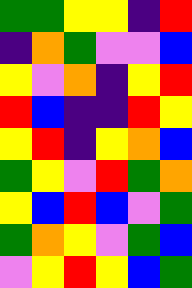[["green", "green", "yellow", "yellow", "indigo", "red"], ["indigo", "orange", "green", "violet", "violet", "blue"], ["yellow", "violet", "orange", "indigo", "yellow", "red"], ["red", "blue", "indigo", "indigo", "red", "yellow"], ["yellow", "red", "indigo", "yellow", "orange", "blue"], ["green", "yellow", "violet", "red", "green", "orange"], ["yellow", "blue", "red", "blue", "violet", "green"], ["green", "orange", "yellow", "violet", "green", "blue"], ["violet", "yellow", "red", "yellow", "blue", "green"]]